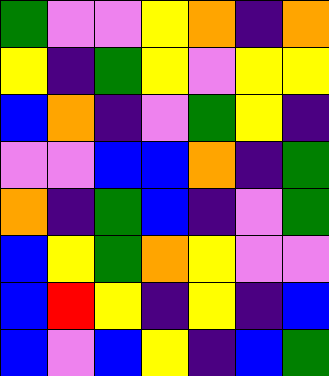[["green", "violet", "violet", "yellow", "orange", "indigo", "orange"], ["yellow", "indigo", "green", "yellow", "violet", "yellow", "yellow"], ["blue", "orange", "indigo", "violet", "green", "yellow", "indigo"], ["violet", "violet", "blue", "blue", "orange", "indigo", "green"], ["orange", "indigo", "green", "blue", "indigo", "violet", "green"], ["blue", "yellow", "green", "orange", "yellow", "violet", "violet"], ["blue", "red", "yellow", "indigo", "yellow", "indigo", "blue"], ["blue", "violet", "blue", "yellow", "indigo", "blue", "green"]]